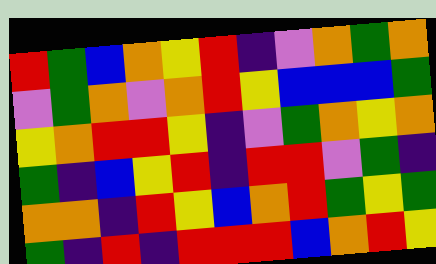[["red", "green", "blue", "orange", "yellow", "red", "indigo", "violet", "orange", "green", "orange"], ["violet", "green", "orange", "violet", "orange", "red", "yellow", "blue", "blue", "blue", "green"], ["yellow", "orange", "red", "red", "yellow", "indigo", "violet", "green", "orange", "yellow", "orange"], ["green", "indigo", "blue", "yellow", "red", "indigo", "red", "red", "violet", "green", "indigo"], ["orange", "orange", "indigo", "red", "yellow", "blue", "orange", "red", "green", "yellow", "green"], ["green", "indigo", "red", "indigo", "red", "red", "red", "blue", "orange", "red", "yellow"]]